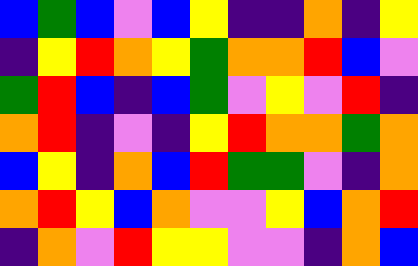[["blue", "green", "blue", "violet", "blue", "yellow", "indigo", "indigo", "orange", "indigo", "yellow"], ["indigo", "yellow", "red", "orange", "yellow", "green", "orange", "orange", "red", "blue", "violet"], ["green", "red", "blue", "indigo", "blue", "green", "violet", "yellow", "violet", "red", "indigo"], ["orange", "red", "indigo", "violet", "indigo", "yellow", "red", "orange", "orange", "green", "orange"], ["blue", "yellow", "indigo", "orange", "blue", "red", "green", "green", "violet", "indigo", "orange"], ["orange", "red", "yellow", "blue", "orange", "violet", "violet", "yellow", "blue", "orange", "red"], ["indigo", "orange", "violet", "red", "yellow", "yellow", "violet", "violet", "indigo", "orange", "blue"]]